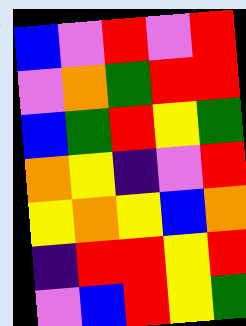[["blue", "violet", "red", "violet", "red"], ["violet", "orange", "green", "red", "red"], ["blue", "green", "red", "yellow", "green"], ["orange", "yellow", "indigo", "violet", "red"], ["yellow", "orange", "yellow", "blue", "orange"], ["indigo", "red", "red", "yellow", "red"], ["violet", "blue", "red", "yellow", "green"]]